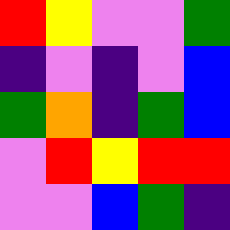[["red", "yellow", "violet", "violet", "green"], ["indigo", "violet", "indigo", "violet", "blue"], ["green", "orange", "indigo", "green", "blue"], ["violet", "red", "yellow", "red", "red"], ["violet", "violet", "blue", "green", "indigo"]]